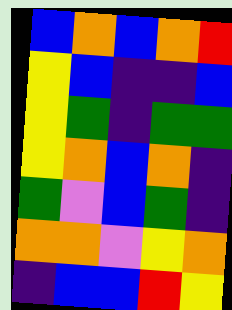[["blue", "orange", "blue", "orange", "red"], ["yellow", "blue", "indigo", "indigo", "blue"], ["yellow", "green", "indigo", "green", "green"], ["yellow", "orange", "blue", "orange", "indigo"], ["green", "violet", "blue", "green", "indigo"], ["orange", "orange", "violet", "yellow", "orange"], ["indigo", "blue", "blue", "red", "yellow"]]